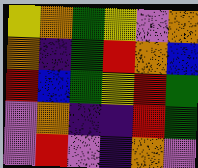[["yellow", "orange", "green", "yellow", "violet", "orange"], ["orange", "indigo", "green", "red", "orange", "blue"], ["red", "blue", "green", "yellow", "red", "green"], ["violet", "orange", "indigo", "indigo", "red", "green"], ["violet", "red", "violet", "indigo", "orange", "violet"]]